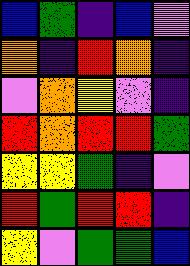[["blue", "green", "indigo", "blue", "violet"], ["orange", "indigo", "red", "orange", "indigo"], ["violet", "orange", "yellow", "violet", "indigo"], ["red", "orange", "red", "red", "green"], ["yellow", "yellow", "green", "indigo", "violet"], ["red", "green", "red", "red", "indigo"], ["yellow", "violet", "green", "green", "blue"]]